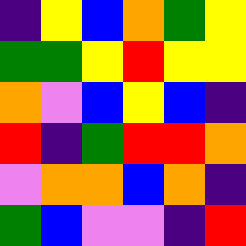[["indigo", "yellow", "blue", "orange", "green", "yellow"], ["green", "green", "yellow", "red", "yellow", "yellow"], ["orange", "violet", "blue", "yellow", "blue", "indigo"], ["red", "indigo", "green", "red", "red", "orange"], ["violet", "orange", "orange", "blue", "orange", "indigo"], ["green", "blue", "violet", "violet", "indigo", "red"]]